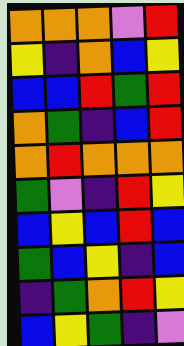[["orange", "orange", "orange", "violet", "red"], ["yellow", "indigo", "orange", "blue", "yellow"], ["blue", "blue", "red", "green", "red"], ["orange", "green", "indigo", "blue", "red"], ["orange", "red", "orange", "orange", "orange"], ["green", "violet", "indigo", "red", "yellow"], ["blue", "yellow", "blue", "red", "blue"], ["green", "blue", "yellow", "indigo", "blue"], ["indigo", "green", "orange", "red", "yellow"], ["blue", "yellow", "green", "indigo", "violet"]]